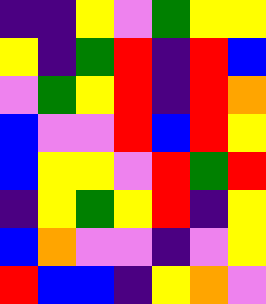[["indigo", "indigo", "yellow", "violet", "green", "yellow", "yellow"], ["yellow", "indigo", "green", "red", "indigo", "red", "blue"], ["violet", "green", "yellow", "red", "indigo", "red", "orange"], ["blue", "violet", "violet", "red", "blue", "red", "yellow"], ["blue", "yellow", "yellow", "violet", "red", "green", "red"], ["indigo", "yellow", "green", "yellow", "red", "indigo", "yellow"], ["blue", "orange", "violet", "violet", "indigo", "violet", "yellow"], ["red", "blue", "blue", "indigo", "yellow", "orange", "violet"]]